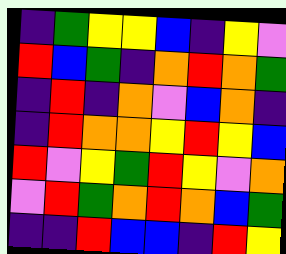[["indigo", "green", "yellow", "yellow", "blue", "indigo", "yellow", "violet"], ["red", "blue", "green", "indigo", "orange", "red", "orange", "green"], ["indigo", "red", "indigo", "orange", "violet", "blue", "orange", "indigo"], ["indigo", "red", "orange", "orange", "yellow", "red", "yellow", "blue"], ["red", "violet", "yellow", "green", "red", "yellow", "violet", "orange"], ["violet", "red", "green", "orange", "red", "orange", "blue", "green"], ["indigo", "indigo", "red", "blue", "blue", "indigo", "red", "yellow"]]